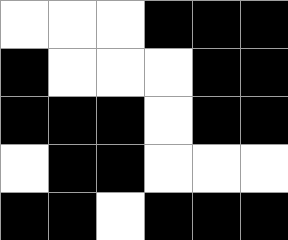[["white", "white", "white", "black", "black", "black"], ["black", "white", "white", "white", "black", "black"], ["black", "black", "black", "white", "black", "black"], ["white", "black", "black", "white", "white", "white"], ["black", "black", "white", "black", "black", "black"]]